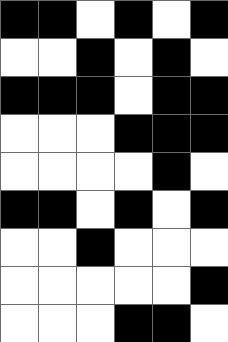[["black", "black", "white", "black", "white", "black"], ["white", "white", "black", "white", "black", "white"], ["black", "black", "black", "white", "black", "black"], ["white", "white", "white", "black", "black", "black"], ["white", "white", "white", "white", "black", "white"], ["black", "black", "white", "black", "white", "black"], ["white", "white", "black", "white", "white", "white"], ["white", "white", "white", "white", "white", "black"], ["white", "white", "white", "black", "black", "white"]]